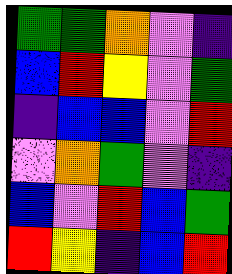[["green", "green", "orange", "violet", "indigo"], ["blue", "red", "yellow", "violet", "green"], ["indigo", "blue", "blue", "violet", "red"], ["violet", "orange", "green", "violet", "indigo"], ["blue", "violet", "red", "blue", "green"], ["red", "yellow", "indigo", "blue", "red"]]